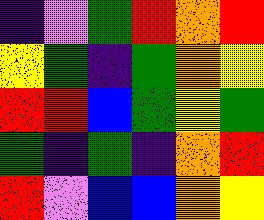[["indigo", "violet", "green", "red", "orange", "red"], ["yellow", "green", "indigo", "green", "orange", "yellow"], ["red", "red", "blue", "green", "yellow", "green"], ["green", "indigo", "green", "indigo", "orange", "red"], ["red", "violet", "blue", "blue", "orange", "yellow"]]